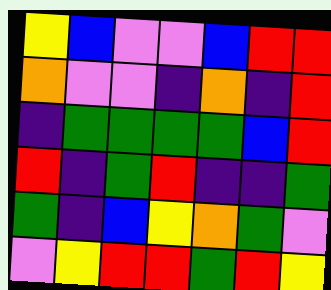[["yellow", "blue", "violet", "violet", "blue", "red", "red"], ["orange", "violet", "violet", "indigo", "orange", "indigo", "red"], ["indigo", "green", "green", "green", "green", "blue", "red"], ["red", "indigo", "green", "red", "indigo", "indigo", "green"], ["green", "indigo", "blue", "yellow", "orange", "green", "violet"], ["violet", "yellow", "red", "red", "green", "red", "yellow"]]